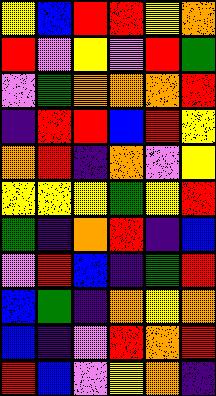[["yellow", "blue", "red", "red", "yellow", "orange"], ["red", "violet", "yellow", "violet", "red", "green"], ["violet", "green", "orange", "orange", "orange", "red"], ["indigo", "red", "red", "blue", "red", "yellow"], ["orange", "red", "indigo", "orange", "violet", "yellow"], ["yellow", "yellow", "yellow", "green", "yellow", "red"], ["green", "indigo", "orange", "red", "indigo", "blue"], ["violet", "red", "blue", "indigo", "green", "red"], ["blue", "green", "indigo", "orange", "yellow", "orange"], ["blue", "indigo", "violet", "red", "orange", "red"], ["red", "blue", "violet", "yellow", "orange", "indigo"]]